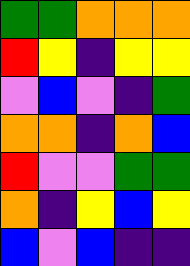[["green", "green", "orange", "orange", "orange"], ["red", "yellow", "indigo", "yellow", "yellow"], ["violet", "blue", "violet", "indigo", "green"], ["orange", "orange", "indigo", "orange", "blue"], ["red", "violet", "violet", "green", "green"], ["orange", "indigo", "yellow", "blue", "yellow"], ["blue", "violet", "blue", "indigo", "indigo"]]